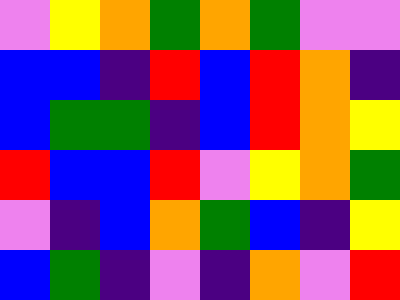[["violet", "yellow", "orange", "green", "orange", "green", "violet", "violet"], ["blue", "blue", "indigo", "red", "blue", "red", "orange", "indigo"], ["blue", "green", "green", "indigo", "blue", "red", "orange", "yellow"], ["red", "blue", "blue", "red", "violet", "yellow", "orange", "green"], ["violet", "indigo", "blue", "orange", "green", "blue", "indigo", "yellow"], ["blue", "green", "indigo", "violet", "indigo", "orange", "violet", "red"]]